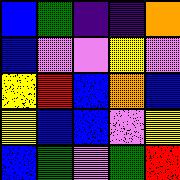[["blue", "green", "indigo", "indigo", "orange"], ["blue", "violet", "violet", "yellow", "violet"], ["yellow", "red", "blue", "orange", "blue"], ["yellow", "blue", "blue", "violet", "yellow"], ["blue", "green", "violet", "green", "red"]]